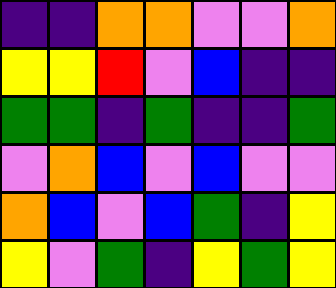[["indigo", "indigo", "orange", "orange", "violet", "violet", "orange"], ["yellow", "yellow", "red", "violet", "blue", "indigo", "indigo"], ["green", "green", "indigo", "green", "indigo", "indigo", "green"], ["violet", "orange", "blue", "violet", "blue", "violet", "violet"], ["orange", "blue", "violet", "blue", "green", "indigo", "yellow"], ["yellow", "violet", "green", "indigo", "yellow", "green", "yellow"]]